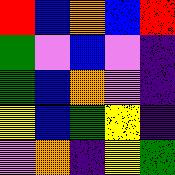[["red", "blue", "orange", "blue", "red"], ["green", "violet", "blue", "violet", "indigo"], ["green", "blue", "orange", "violet", "indigo"], ["yellow", "blue", "green", "yellow", "indigo"], ["violet", "orange", "indigo", "yellow", "green"]]